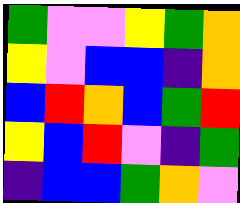[["green", "violet", "violet", "yellow", "green", "orange"], ["yellow", "violet", "blue", "blue", "indigo", "orange"], ["blue", "red", "orange", "blue", "green", "red"], ["yellow", "blue", "red", "violet", "indigo", "green"], ["indigo", "blue", "blue", "green", "orange", "violet"]]